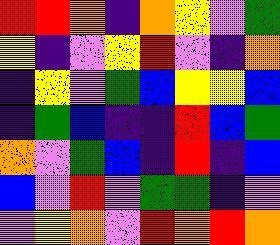[["red", "red", "orange", "indigo", "orange", "yellow", "violet", "green"], ["yellow", "indigo", "violet", "yellow", "red", "violet", "indigo", "orange"], ["indigo", "yellow", "violet", "green", "blue", "yellow", "yellow", "blue"], ["indigo", "green", "blue", "indigo", "indigo", "red", "blue", "green"], ["orange", "violet", "green", "blue", "indigo", "red", "indigo", "blue"], ["blue", "violet", "red", "violet", "green", "green", "indigo", "violet"], ["violet", "yellow", "orange", "violet", "red", "orange", "red", "orange"]]